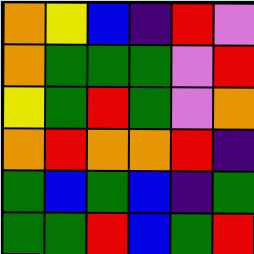[["orange", "yellow", "blue", "indigo", "red", "violet"], ["orange", "green", "green", "green", "violet", "red"], ["yellow", "green", "red", "green", "violet", "orange"], ["orange", "red", "orange", "orange", "red", "indigo"], ["green", "blue", "green", "blue", "indigo", "green"], ["green", "green", "red", "blue", "green", "red"]]